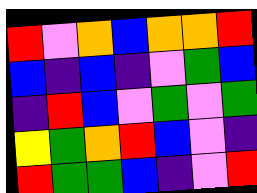[["red", "violet", "orange", "blue", "orange", "orange", "red"], ["blue", "indigo", "blue", "indigo", "violet", "green", "blue"], ["indigo", "red", "blue", "violet", "green", "violet", "green"], ["yellow", "green", "orange", "red", "blue", "violet", "indigo"], ["red", "green", "green", "blue", "indigo", "violet", "red"]]